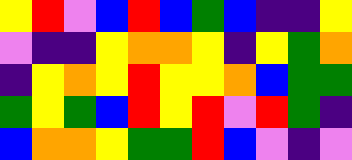[["yellow", "red", "violet", "blue", "red", "blue", "green", "blue", "indigo", "indigo", "yellow"], ["violet", "indigo", "indigo", "yellow", "orange", "orange", "yellow", "indigo", "yellow", "green", "orange"], ["indigo", "yellow", "orange", "yellow", "red", "yellow", "yellow", "orange", "blue", "green", "green"], ["green", "yellow", "green", "blue", "red", "yellow", "red", "violet", "red", "green", "indigo"], ["blue", "orange", "orange", "yellow", "green", "green", "red", "blue", "violet", "indigo", "violet"]]